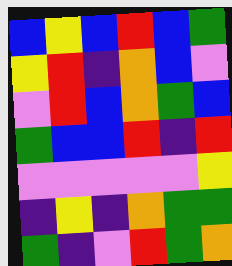[["blue", "yellow", "blue", "red", "blue", "green"], ["yellow", "red", "indigo", "orange", "blue", "violet"], ["violet", "red", "blue", "orange", "green", "blue"], ["green", "blue", "blue", "red", "indigo", "red"], ["violet", "violet", "violet", "violet", "violet", "yellow"], ["indigo", "yellow", "indigo", "orange", "green", "green"], ["green", "indigo", "violet", "red", "green", "orange"]]